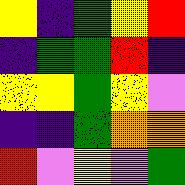[["yellow", "indigo", "green", "yellow", "red"], ["indigo", "green", "green", "red", "indigo"], ["yellow", "yellow", "green", "yellow", "violet"], ["indigo", "indigo", "green", "orange", "orange"], ["red", "violet", "yellow", "violet", "green"]]